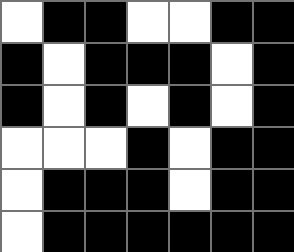[["white", "black", "black", "white", "white", "black", "black"], ["black", "white", "black", "black", "black", "white", "black"], ["black", "white", "black", "white", "black", "white", "black"], ["white", "white", "white", "black", "white", "black", "black"], ["white", "black", "black", "black", "white", "black", "black"], ["white", "black", "black", "black", "black", "black", "black"]]